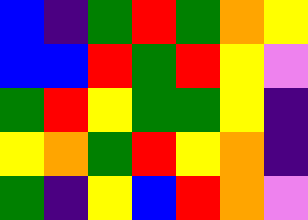[["blue", "indigo", "green", "red", "green", "orange", "yellow"], ["blue", "blue", "red", "green", "red", "yellow", "violet"], ["green", "red", "yellow", "green", "green", "yellow", "indigo"], ["yellow", "orange", "green", "red", "yellow", "orange", "indigo"], ["green", "indigo", "yellow", "blue", "red", "orange", "violet"]]